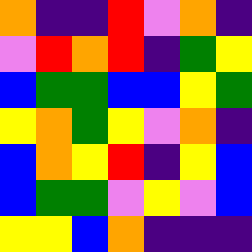[["orange", "indigo", "indigo", "red", "violet", "orange", "indigo"], ["violet", "red", "orange", "red", "indigo", "green", "yellow"], ["blue", "green", "green", "blue", "blue", "yellow", "green"], ["yellow", "orange", "green", "yellow", "violet", "orange", "indigo"], ["blue", "orange", "yellow", "red", "indigo", "yellow", "blue"], ["blue", "green", "green", "violet", "yellow", "violet", "blue"], ["yellow", "yellow", "blue", "orange", "indigo", "indigo", "indigo"]]